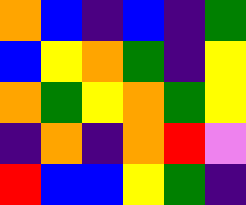[["orange", "blue", "indigo", "blue", "indigo", "green"], ["blue", "yellow", "orange", "green", "indigo", "yellow"], ["orange", "green", "yellow", "orange", "green", "yellow"], ["indigo", "orange", "indigo", "orange", "red", "violet"], ["red", "blue", "blue", "yellow", "green", "indigo"]]